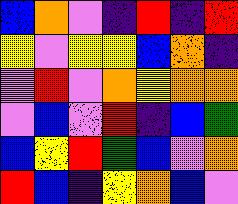[["blue", "orange", "violet", "indigo", "red", "indigo", "red"], ["yellow", "violet", "yellow", "yellow", "blue", "orange", "indigo"], ["violet", "red", "violet", "orange", "yellow", "orange", "orange"], ["violet", "blue", "violet", "red", "indigo", "blue", "green"], ["blue", "yellow", "red", "green", "blue", "violet", "orange"], ["red", "blue", "indigo", "yellow", "orange", "blue", "violet"]]